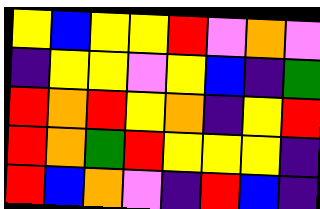[["yellow", "blue", "yellow", "yellow", "red", "violet", "orange", "violet"], ["indigo", "yellow", "yellow", "violet", "yellow", "blue", "indigo", "green"], ["red", "orange", "red", "yellow", "orange", "indigo", "yellow", "red"], ["red", "orange", "green", "red", "yellow", "yellow", "yellow", "indigo"], ["red", "blue", "orange", "violet", "indigo", "red", "blue", "indigo"]]